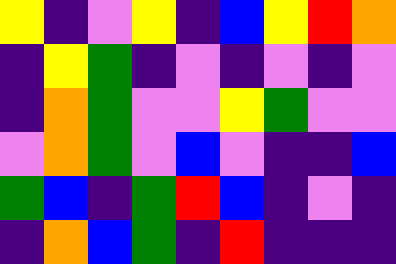[["yellow", "indigo", "violet", "yellow", "indigo", "blue", "yellow", "red", "orange"], ["indigo", "yellow", "green", "indigo", "violet", "indigo", "violet", "indigo", "violet"], ["indigo", "orange", "green", "violet", "violet", "yellow", "green", "violet", "violet"], ["violet", "orange", "green", "violet", "blue", "violet", "indigo", "indigo", "blue"], ["green", "blue", "indigo", "green", "red", "blue", "indigo", "violet", "indigo"], ["indigo", "orange", "blue", "green", "indigo", "red", "indigo", "indigo", "indigo"]]